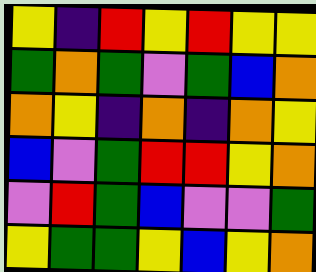[["yellow", "indigo", "red", "yellow", "red", "yellow", "yellow"], ["green", "orange", "green", "violet", "green", "blue", "orange"], ["orange", "yellow", "indigo", "orange", "indigo", "orange", "yellow"], ["blue", "violet", "green", "red", "red", "yellow", "orange"], ["violet", "red", "green", "blue", "violet", "violet", "green"], ["yellow", "green", "green", "yellow", "blue", "yellow", "orange"]]